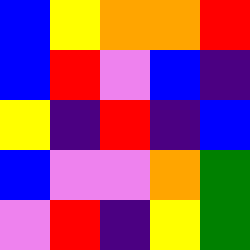[["blue", "yellow", "orange", "orange", "red"], ["blue", "red", "violet", "blue", "indigo"], ["yellow", "indigo", "red", "indigo", "blue"], ["blue", "violet", "violet", "orange", "green"], ["violet", "red", "indigo", "yellow", "green"]]